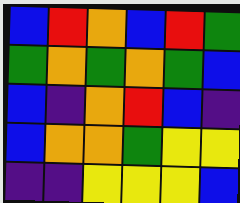[["blue", "red", "orange", "blue", "red", "green"], ["green", "orange", "green", "orange", "green", "blue"], ["blue", "indigo", "orange", "red", "blue", "indigo"], ["blue", "orange", "orange", "green", "yellow", "yellow"], ["indigo", "indigo", "yellow", "yellow", "yellow", "blue"]]